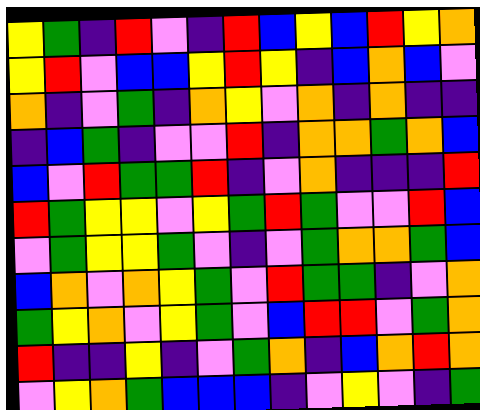[["yellow", "green", "indigo", "red", "violet", "indigo", "red", "blue", "yellow", "blue", "red", "yellow", "orange"], ["yellow", "red", "violet", "blue", "blue", "yellow", "red", "yellow", "indigo", "blue", "orange", "blue", "violet"], ["orange", "indigo", "violet", "green", "indigo", "orange", "yellow", "violet", "orange", "indigo", "orange", "indigo", "indigo"], ["indigo", "blue", "green", "indigo", "violet", "violet", "red", "indigo", "orange", "orange", "green", "orange", "blue"], ["blue", "violet", "red", "green", "green", "red", "indigo", "violet", "orange", "indigo", "indigo", "indigo", "red"], ["red", "green", "yellow", "yellow", "violet", "yellow", "green", "red", "green", "violet", "violet", "red", "blue"], ["violet", "green", "yellow", "yellow", "green", "violet", "indigo", "violet", "green", "orange", "orange", "green", "blue"], ["blue", "orange", "violet", "orange", "yellow", "green", "violet", "red", "green", "green", "indigo", "violet", "orange"], ["green", "yellow", "orange", "violet", "yellow", "green", "violet", "blue", "red", "red", "violet", "green", "orange"], ["red", "indigo", "indigo", "yellow", "indigo", "violet", "green", "orange", "indigo", "blue", "orange", "red", "orange"], ["violet", "yellow", "orange", "green", "blue", "blue", "blue", "indigo", "violet", "yellow", "violet", "indigo", "green"]]